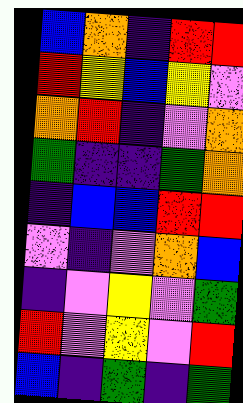[["blue", "orange", "indigo", "red", "red"], ["red", "yellow", "blue", "yellow", "violet"], ["orange", "red", "indigo", "violet", "orange"], ["green", "indigo", "indigo", "green", "orange"], ["indigo", "blue", "blue", "red", "red"], ["violet", "indigo", "violet", "orange", "blue"], ["indigo", "violet", "yellow", "violet", "green"], ["red", "violet", "yellow", "violet", "red"], ["blue", "indigo", "green", "indigo", "green"]]